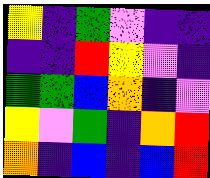[["yellow", "indigo", "green", "violet", "indigo", "indigo"], ["indigo", "indigo", "red", "yellow", "violet", "indigo"], ["green", "green", "blue", "orange", "indigo", "violet"], ["yellow", "violet", "green", "indigo", "orange", "red"], ["orange", "indigo", "blue", "indigo", "blue", "red"]]